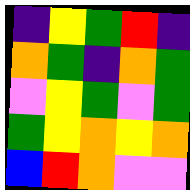[["indigo", "yellow", "green", "red", "indigo"], ["orange", "green", "indigo", "orange", "green"], ["violet", "yellow", "green", "violet", "green"], ["green", "yellow", "orange", "yellow", "orange"], ["blue", "red", "orange", "violet", "violet"]]